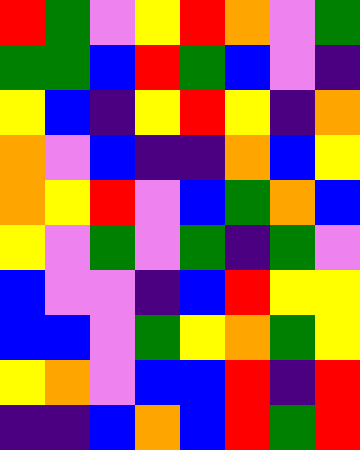[["red", "green", "violet", "yellow", "red", "orange", "violet", "green"], ["green", "green", "blue", "red", "green", "blue", "violet", "indigo"], ["yellow", "blue", "indigo", "yellow", "red", "yellow", "indigo", "orange"], ["orange", "violet", "blue", "indigo", "indigo", "orange", "blue", "yellow"], ["orange", "yellow", "red", "violet", "blue", "green", "orange", "blue"], ["yellow", "violet", "green", "violet", "green", "indigo", "green", "violet"], ["blue", "violet", "violet", "indigo", "blue", "red", "yellow", "yellow"], ["blue", "blue", "violet", "green", "yellow", "orange", "green", "yellow"], ["yellow", "orange", "violet", "blue", "blue", "red", "indigo", "red"], ["indigo", "indigo", "blue", "orange", "blue", "red", "green", "red"]]